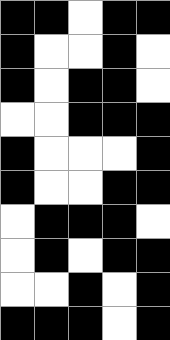[["black", "black", "white", "black", "black"], ["black", "white", "white", "black", "white"], ["black", "white", "black", "black", "white"], ["white", "white", "black", "black", "black"], ["black", "white", "white", "white", "black"], ["black", "white", "white", "black", "black"], ["white", "black", "black", "black", "white"], ["white", "black", "white", "black", "black"], ["white", "white", "black", "white", "black"], ["black", "black", "black", "white", "black"]]